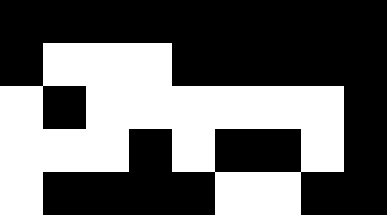[["black", "black", "black", "black", "black", "black", "black", "black", "black"], ["black", "white", "white", "white", "black", "black", "black", "black", "black"], ["white", "black", "white", "white", "white", "white", "white", "white", "black"], ["white", "white", "white", "black", "white", "black", "black", "white", "black"], ["white", "black", "black", "black", "black", "white", "white", "black", "black"]]